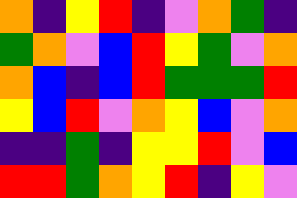[["orange", "indigo", "yellow", "red", "indigo", "violet", "orange", "green", "indigo"], ["green", "orange", "violet", "blue", "red", "yellow", "green", "violet", "orange"], ["orange", "blue", "indigo", "blue", "red", "green", "green", "green", "red"], ["yellow", "blue", "red", "violet", "orange", "yellow", "blue", "violet", "orange"], ["indigo", "indigo", "green", "indigo", "yellow", "yellow", "red", "violet", "blue"], ["red", "red", "green", "orange", "yellow", "red", "indigo", "yellow", "violet"]]